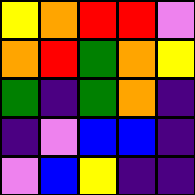[["yellow", "orange", "red", "red", "violet"], ["orange", "red", "green", "orange", "yellow"], ["green", "indigo", "green", "orange", "indigo"], ["indigo", "violet", "blue", "blue", "indigo"], ["violet", "blue", "yellow", "indigo", "indigo"]]